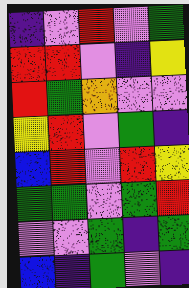[["indigo", "violet", "red", "violet", "green"], ["red", "red", "violet", "indigo", "yellow"], ["red", "green", "orange", "violet", "violet"], ["yellow", "red", "violet", "green", "indigo"], ["blue", "red", "violet", "red", "yellow"], ["green", "green", "violet", "green", "red"], ["violet", "violet", "green", "indigo", "green"], ["blue", "indigo", "green", "violet", "indigo"]]